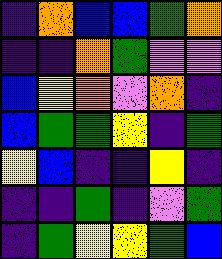[["indigo", "orange", "blue", "blue", "green", "orange"], ["indigo", "indigo", "orange", "green", "violet", "violet"], ["blue", "yellow", "orange", "violet", "orange", "indigo"], ["blue", "green", "green", "yellow", "indigo", "green"], ["yellow", "blue", "indigo", "indigo", "yellow", "indigo"], ["indigo", "indigo", "green", "indigo", "violet", "green"], ["indigo", "green", "yellow", "yellow", "green", "blue"]]